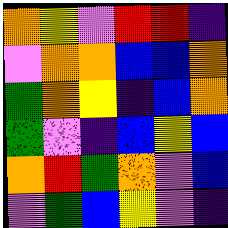[["orange", "yellow", "violet", "red", "red", "indigo"], ["violet", "orange", "orange", "blue", "blue", "orange"], ["green", "orange", "yellow", "indigo", "blue", "orange"], ["green", "violet", "indigo", "blue", "yellow", "blue"], ["orange", "red", "green", "orange", "violet", "blue"], ["violet", "green", "blue", "yellow", "violet", "indigo"]]